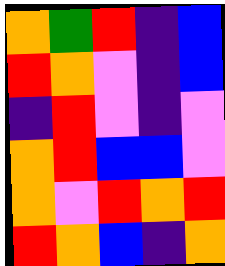[["orange", "green", "red", "indigo", "blue"], ["red", "orange", "violet", "indigo", "blue"], ["indigo", "red", "violet", "indigo", "violet"], ["orange", "red", "blue", "blue", "violet"], ["orange", "violet", "red", "orange", "red"], ["red", "orange", "blue", "indigo", "orange"]]